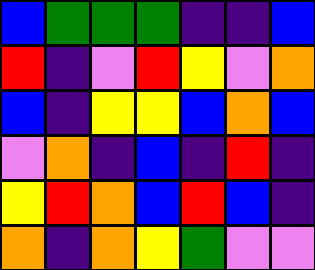[["blue", "green", "green", "green", "indigo", "indigo", "blue"], ["red", "indigo", "violet", "red", "yellow", "violet", "orange"], ["blue", "indigo", "yellow", "yellow", "blue", "orange", "blue"], ["violet", "orange", "indigo", "blue", "indigo", "red", "indigo"], ["yellow", "red", "orange", "blue", "red", "blue", "indigo"], ["orange", "indigo", "orange", "yellow", "green", "violet", "violet"]]